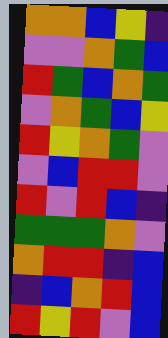[["orange", "orange", "blue", "yellow", "indigo"], ["violet", "violet", "orange", "green", "blue"], ["red", "green", "blue", "orange", "green"], ["violet", "orange", "green", "blue", "yellow"], ["red", "yellow", "orange", "green", "violet"], ["violet", "blue", "red", "red", "violet"], ["red", "violet", "red", "blue", "indigo"], ["green", "green", "green", "orange", "violet"], ["orange", "red", "red", "indigo", "blue"], ["indigo", "blue", "orange", "red", "blue"], ["red", "yellow", "red", "violet", "blue"]]